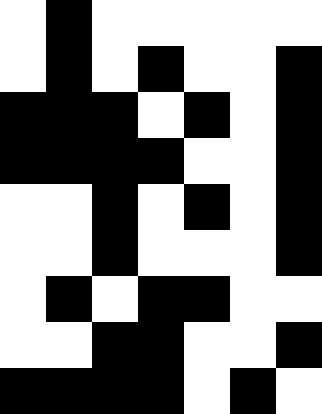[["white", "black", "white", "white", "white", "white", "white"], ["white", "black", "white", "black", "white", "white", "black"], ["black", "black", "black", "white", "black", "white", "black"], ["black", "black", "black", "black", "white", "white", "black"], ["white", "white", "black", "white", "black", "white", "black"], ["white", "white", "black", "white", "white", "white", "black"], ["white", "black", "white", "black", "black", "white", "white"], ["white", "white", "black", "black", "white", "white", "black"], ["black", "black", "black", "black", "white", "black", "white"]]